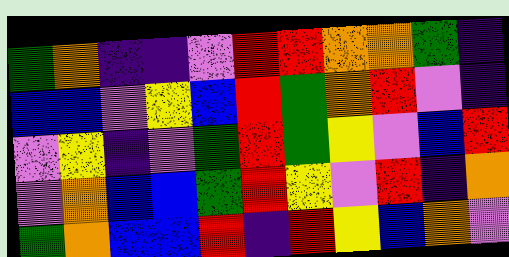[["green", "orange", "indigo", "indigo", "violet", "red", "red", "orange", "orange", "green", "indigo"], ["blue", "blue", "violet", "yellow", "blue", "red", "green", "orange", "red", "violet", "indigo"], ["violet", "yellow", "indigo", "violet", "green", "red", "green", "yellow", "violet", "blue", "red"], ["violet", "orange", "blue", "blue", "green", "red", "yellow", "violet", "red", "indigo", "orange"], ["green", "orange", "blue", "blue", "red", "indigo", "red", "yellow", "blue", "orange", "violet"]]